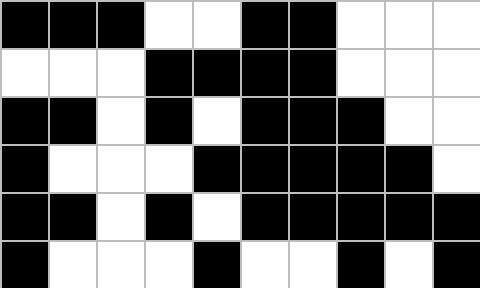[["black", "black", "black", "white", "white", "black", "black", "white", "white", "white"], ["white", "white", "white", "black", "black", "black", "black", "white", "white", "white"], ["black", "black", "white", "black", "white", "black", "black", "black", "white", "white"], ["black", "white", "white", "white", "black", "black", "black", "black", "black", "white"], ["black", "black", "white", "black", "white", "black", "black", "black", "black", "black"], ["black", "white", "white", "white", "black", "white", "white", "black", "white", "black"]]